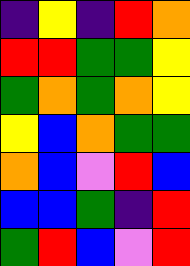[["indigo", "yellow", "indigo", "red", "orange"], ["red", "red", "green", "green", "yellow"], ["green", "orange", "green", "orange", "yellow"], ["yellow", "blue", "orange", "green", "green"], ["orange", "blue", "violet", "red", "blue"], ["blue", "blue", "green", "indigo", "red"], ["green", "red", "blue", "violet", "red"]]